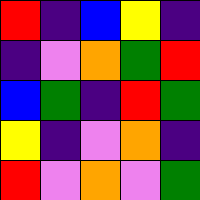[["red", "indigo", "blue", "yellow", "indigo"], ["indigo", "violet", "orange", "green", "red"], ["blue", "green", "indigo", "red", "green"], ["yellow", "indigo", "violet", "orange", "indigo"], ["red", "violet", "orange", "violet", "green"]]